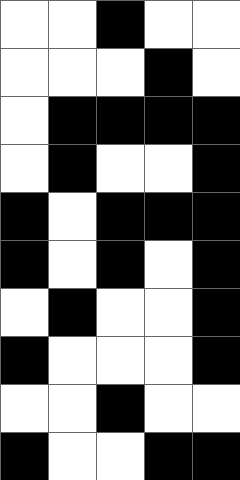[["white", "white", "black", "white", "white"], ["white", "white", "white", "black", "white"], ["white", "black", "black", "black", "black"], ["white", "black", "white", "white", "black"], ["black", "white", "black", "black", "black"], ["black", "white", "black", "white", "black"], ["white", "black", "white", "white", "black"], ["black", "white", "white", "white", "black"], ["white", "white", "black", "white", "white"], ["black", "white", "white", "black", "black"]]